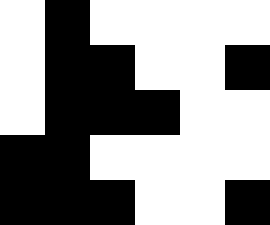[["white", "black", "white", "white", "white", "white"], ["white", "black", "black", "white", "white", "black"], ["white", "black", "black", "black", "white", "white"], ["black", "black", "white", "white", "white", "white"], ["black", "black", "black", "white", "white", "black"]]